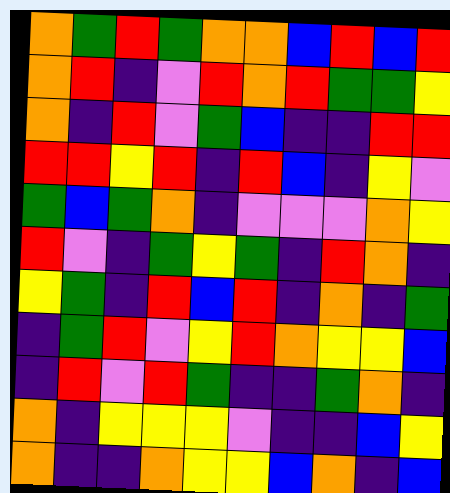[["orange", "green", "red", "green", "orange", "orange", "blue", "red", "blue", "red"], ["orange", "red", "indigo", "violet", "red", "orange", "red", "green", "green", "yellow"], ["orange", "indigo", "red", "violet", "green", "blue", "indigo", "indigo", "red", "red"], ["red", "red", "yellow", "red", "indigo", "red", "blue", "indigo", "yellow", "violet"], ["green", "blue", "green", "orange", "indigo", "violet", "violet", "violet", "orange", "yellow"], ["red", "violet", "indigo", "green", "yellow", "green", "indigo", "red", "orange", "indigo"], ["yellow", "green", "indigo", "red", "blue", "red", "indigo", "orange", "indigo", "green"], ["indigo", "green", "red", "violet", "yellow", "red", "orange", "yellow", "yellow", "blue"], ["indigo", "red", "violet", "red", "green", "indigo", "indigo", "green", "orange", "indigo"], ["orange", "indigo", "yellow", "yellow", "yellow", "violet", "indigo", "indigo", "blue", "yellow"], ["orange", "indigo", "indigo", "orange", "yellow", "yellow", "blue", "orange", "indigo", "blue"]]